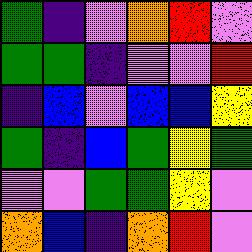[["green", "indigo", "violet", "orange", "red", "violet"], ["green", "green", "indigo", "violet", "violet", "red"], ["indigo", "blue", "violet", "blue", "blue", "yellow"], ["green", "indigo", "blue", "green", "yellow", "green"], ["violet", "violet", "green", "green", "yellow", "violet"], ["orange", "blue", "indigo", "orange", "red", "violet"]]